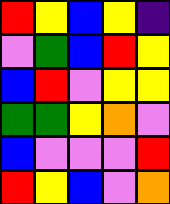[["red", "yellow", "blue", "yellow", "indigo"], ["violet", "green", "blue", "red", "yellow"], ["blue", "red", "violet", "yellow", "yellow"], ["green", "green", "yellow", "orange", "violet"], ["blue", "violet", "violet", "violet", "red"], ["red", "yellow", "blue", "violet", "orange"]]